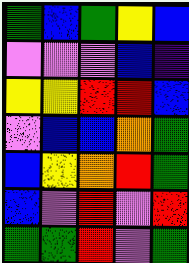[["green", "blue", "green", "yellow", "blue"], ["violet", "violet", "violet", "blue", "indigo"], ["yellow", "yellow", "red", "red", "blue"], ["violet", "blue", "blue", "orange", "green"], ["blue", "yellow", "orange", "red", "green"], ["blue", "violet", "red", "violet", "red"], ["green", "green", "red", "violet", "green"]]